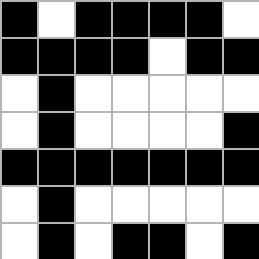[["black", "white", "black", "black", "black", "black", "white"], ["black", "black", "black", "black", "white", "black", "black"], ["white", "black", "white", "white", "white", "white", "white"], ["white", "black", "white", "white", "white", "white", "black"], ["black", "black", "black", "black", "black", "black", "black"], ["white", "black", "white", "white", "white", "white", "white"], ["white", "black", "white", "black", "black", "white", "black"]]